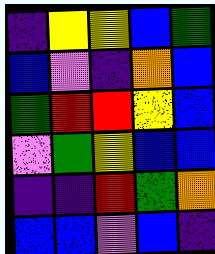[["indigo", "yellow", "yellow", "blue", "green"], ["blue", "violet", "indigo", "orange", "blue"], ["green", "red", "red", "yellow", "blue"], ["violet", "green", "yellow", "blue", "blue"], ["indigo", "indigo", "red", "green", "orange"], ["blue", "blue", "violet", "blue", "indigo"]]